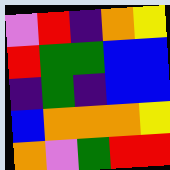[["violet", "red", "indigo", "orange", "yellow"], ["red", "green", "green", "blue", "blue"], ["indigo", "green", "indigo", "blue", "blue"], ["blue", "orange", "orange", "orange", "yellow"], ["orange", "violet", "green", "red", "red"]]